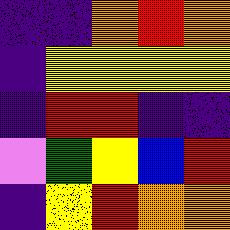[["indigo", "indigo", "orange", "red", "orange"], ["indigo", "yellow", "yellow", "yellow", "yellow"], ["indigo", "red", "red", "indigo", "indigo"], ["violet", "green", "yellow", "blue", "red"], ["indigo", "yellow", "red", "orange", "orange"]]